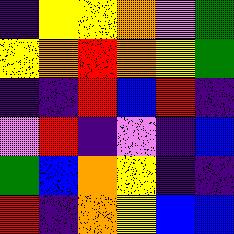[["indigo", "yellow", "yellow", "orange", "violet", "green"], ["yellow", "orange", "red", "orange", "yellow", "green"], ["indigo", "indigo", "red", "blue", "red", "indigo"], ["violet", "red", "indigo", "violet", "indigo", "blue"], ["green", "blue", "orange", "yellow", "indigo", "indigo"], ["red", "indigo", "orange", "yellow", "blue", "blue"]]